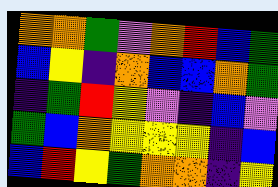[["orange", "orange", "green", "violet", "orange", "red", "blue", "green"], ["blue", "yellow", "indigo", "orange", "blue", "blue", "orange", "green"], ["indigo", "green", "red", "yellow", "violet", "indigo", "blue", "violet"], ["green", "blue", "orange", "yellow", "yellow", "yellow", "indigo", "blue"], ["blue", "red", "yellow", "green", "orange", "orange", "indigo", "yellow"]]